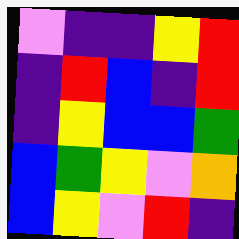[["violet", "indigo", "indigo", "yellow", "red"], ["indigo", "red", "blue", "indigo", "red"], ["indigo", "yellow", "blue", "blue", "green"], ["blue", "green", "yellow", "violet", "orange"], ["blue", "yellow", "violet", "red", "indigo"]]